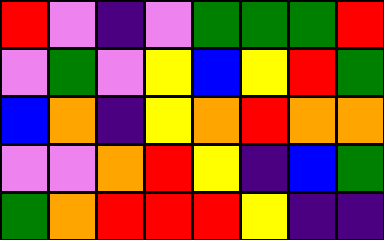[["red", "violet", "indigo", "violet", "green", "green", "green", "red"], ["violet", "green", "violet", "yellow", "blue", "yellow", "red", "green"], ["blue", "orange", "indigo", "yellow", "orange", "red", "orange", "orange"], ["violet", "violet", "orange", "red", "yellow", "indigo", "blue", "green"], ["green", "orange", "red", "red", "red", "yellow", "indigo", "indigo"]]